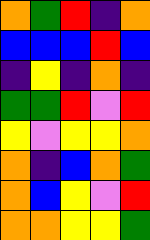[["orange", "green", "red", "indigo", "orange"], ["blue", "blue", "blue", "red", "blue"], ["indigo", "yellow", "indigo", "orange", "indigo"], ["green", "green", "red", "violet", "red"], ["yellow", "violet", "yellow", "yellow", "orange"], ["orange", "indigo", "blue", "orange", "green"], ["orange", "blue", "yellow", "violet", "red"], ["orange", "orange", "yellow", "yellow", "green"]]